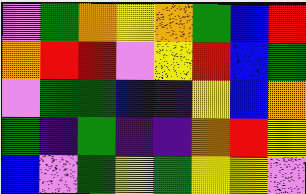[["violet", "green", "orange", "yellow", "orange", "green", "blue", "red"], ["orange", "red", "red", "violet", "yellow", "red", "blue", "green"], ["violet", "green", "green", "blue", "indigo", "yellow", "blue", "orange"], ["green", "indigo", "green", "indigo", "indigo", "orange", "red", "yellow"], ["blue", "violet", "green", "yellow", "green", "yellow", "yellow", "violet"]]